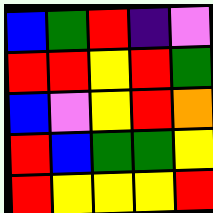[["blue", "green", "red", "indigo", "violet"], ["red", "red", "yellow", "red", "green"], ["blue", "violet", "yellow", "red", "orange"], ["red", "blue", "green", "green", "yellow"], ["red", "yellow", "yellow", "yellow", "red"]]